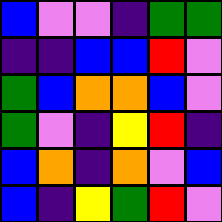[["blue", "violet", "violet", "indigo", "green", "green"], ["indigo", "indigo", "blue", "blue", "red", "violet"], ["green", "blue", "orange", "orange", "blue", "violet"], ["green", "violet", "indigo", "yellow", "red", "indigo"], ["blue", "orange", "indigo", "orange", "violet", "blue"], ["blue", "indigo", "yellow", "green", "red", "violet"]]